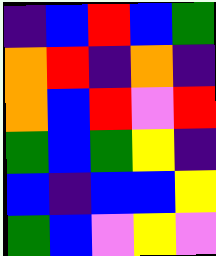[["indigo", "blue", "red", "blue", "green"], ["orange", "red", "indigo", "orange", "indigo"], ["orange", "blue", "red", "violet", "red"], ["green", "blue", "green", "yellow", "indigo"], ["blue", "indigo", "blue", "blue", "yellow"], ["green", "blue", "violet", "yellow", "violet"]]